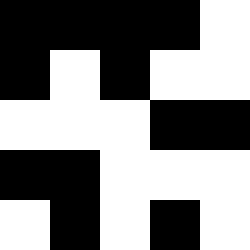[["black", "black", "black", "black", "white"], ["black", "white", "black", "white", "white"], ["white", "white", "white", "black", "black"], ["black", "black", "white", "white", "white"], ["white", "black", "white", "black", "white"]]